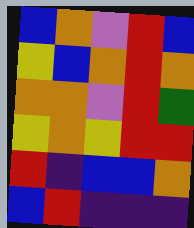[["blue", "orange", "violet", "red", "blue"], ["yellow", "blue", "orange", "red", "orange"], ["orange", "orange", "violet", "red", "green"], ["yellow", "orange", "yellow", "red", "red"], ["red", "indigo", "blue", "blue", "orange"], ["blue", "red", "indigo", "indigo", "indigo"]]